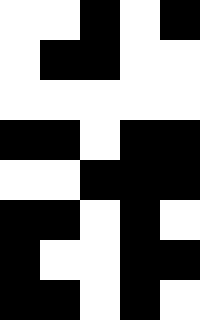[["white", "white", "black", "white", "black"], ["white", "black", "black", "white", "white"], ["white", "white", "white", "white", "white"], ["black", "black", "white", "black", "black"], ["white", "white", "black", "black", "black"], ["black", "black", "white", "black", "white"], ["black", "white", "white", "black", "black"], ["black", "black", "white", "black", "white"]]